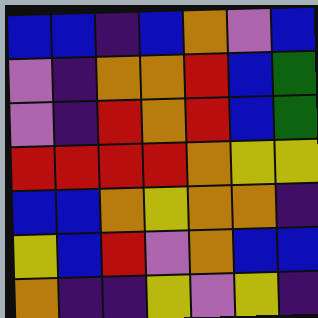[["blue", "blue", "indigo", "blue", "orange", "violet", "blue"], ["violet", "indigo", "orange", "orange", "red", "blue", "green"], ["violet", "indigo", "red", "orange", "red", "blue", "green"], ["red", "red", "red", "red", "orange", "yellow", "yellow"], ["blue", "blue", "orange", "yellow", "orange", "orange", "indigo"], ["yellow", "blue", "red", "violet", "orange", "blue", "blue"], ["orange", "indigo", "indigo", "yellow", "violet", "yellow", "indigo"]]